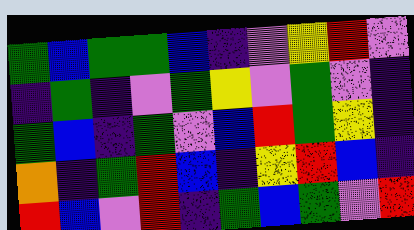[["green", "blue", "green", "green", "blue", "indigo", "violet", "yellow", "red", "violet"], ["indigo", "green", "indigo", "violet", "green", "yellow", "violet", "green", "violet", "indigo"], ["green", "blue", "indigo", "green", "violet", "blue", "red", "green", "yellow", "indigo"], ["orange", "indigo", "green", "red", "blue", "indigo", "yellow", "red", "blue", "indigo"], ["red", "blue", "violet", "red", "indigo", "green", "blue", "green", "violet", "red"]]